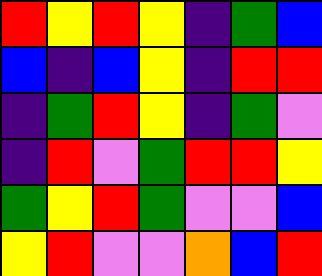[["red", "yellow", "red", "yellow", "indigo", "green", "blue"], ["blue", "indigo", "blue", "yellow", "indigo", "red", "red"], ["indigo", "green", "red", "yellow", "indigo", "green", "violet"], ["indigo", "red", "violet", "green", "red", "red", "yellow"], ["green", "yellow", "red", "green", "violet", "violet", "blue"], ["yellow", "red", "violet", "violet", "orange", "blue", "red"]]